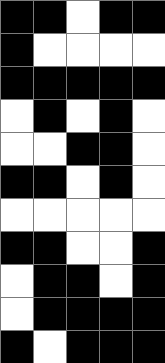[["black", "black", "white", "black", "black"], ["black", "white", "white", "white", "white"], ["black", "black", "black", "black", "black"], ["white", "black", "white", "black", "white"], ["white", "white", "black", "black", "white"], ["black", "black", "white", "black", "white"], ["white", "white", "white", "white", "white"], ["black", "black", "white", "white", "black"], ["white", "black", "black", "white", "black"], ["white", "black", "black", "black", "black"], ["black", "white", "black", "black", "black"]]